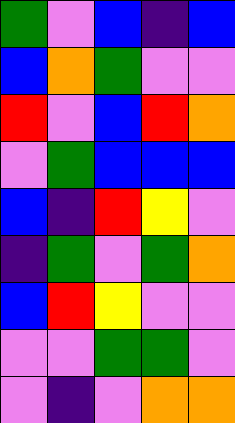[["green", "violet", "blue", "indigo", "blue"], ["blue", "orange", "green", "violet", "violet"], ["red", "violet", "blue", "red", "orange"], ["violet", "green", "blue", "blue", "blue"], ["blue", "indigo", "red", "yellow", "violet"], ["indigo", "green", "violet", "green", "orange"], ["blue", "red", "yellow", "violet", "violet"], ["violet", "violet", "green", "green", "violet"], ["violet", "indigo", "violet", "orange", "orange"]]